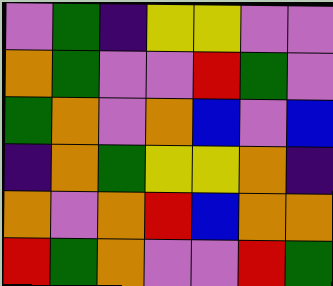[["violet", "green", "indigo", "yellow", "yellow", "violet", "violet"], ["orange", "green", "violet", "violet", "red", "green", "violet"], ["green", "orange", "violet", "orange", "blue", "violet", "blue"], ["indigo", "orange", "green", "yellow", "yellow", "orange", "indigo"], ["orange", "violet", "orange", "red", "blue", "orange", "orange"], ["red", "green", "orange", "violet", "violet", "red", "green"]]